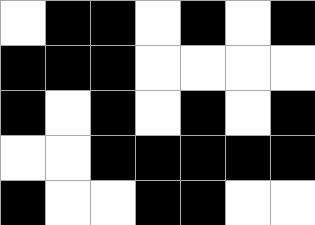[["white", "black", "black", "white", "black", "white", "black"], ["black", "black", "black", "white", "white", "white", "white"], ["black", "white", "black", "white", "black", "white", "black"], ["white", "white", "black", "black", "black", "black", "black"], ["black", "white", "white", "black", "black", "white", "white"]]